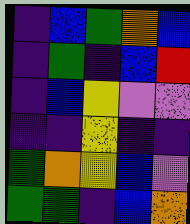[["indigo", "blue", "green", "orange", "blue"], ["indigo", "green", "indigo", "blue", "red"], ["indigo", "blue", "yellow", "violet", "violet"], ["indigo", "indigo", "yellow", "indigo", "indigo"], ["green", "orange", "yellow", "blue", "violet"], ["green", "green", "indigo", "blue", "orange"]]